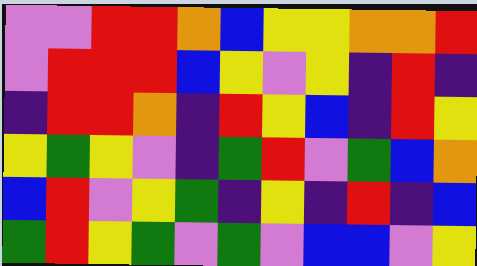[["violet", "violet", "red", "red", "orange", "blue", "yellow", "yellow", "orange", "orange", "red"], ["violet", "red", "red", "red", "blue", "yellow", "violet", "yellow", "indigo", "red", "indigo"], ["indigo", "red", "red", "orange", "indigo", "red", "yellow", "blue", "indigo", "red", "yellow"], ["yellow", "green", "yellow", "violet", "indigo", "green", "red", "violet", "green", "blue", "orange"], ["blue", "red", "violet", "yellow", "green", "indigo", "yellow", "indigo", "red", "indigo", "blue"], ["green", "red", "yellow", "green", "violet", "green", "violet", "blue", "blue", "violet", "yellow"]]